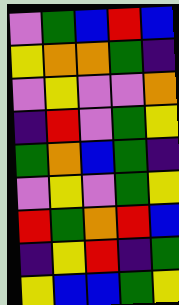[["violet", "green", "blue", "red", "blue"], ["yellow", "orange", "orange", "green", "indigo"], ["violet", "yellow", "violet", "violet", "orange"], ["indigo", "red", "violet", "green", "yellow"], ["green", "orange", "blue", "green", "indigo"], ["violet", "yellow", "violet", "green", "yellow"], ["red", "green", "orange", "red", "blue"], ["indigo", "yellow", "red", "indigo", "green"], ["yellow", "blue", "blue", "green", "yellow"]]